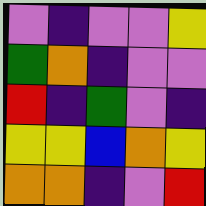[["violet", "indigo", "violet", "violet", "yellow"], ["green", "orange", "indigo", "violet", "violet"], ["red", "indigo", "green", "violet", "indigo"], ["yellow", "yellow", "blue", "orange", "yellow"], ["orange", "orange", "indigo", "violet", "red"]]